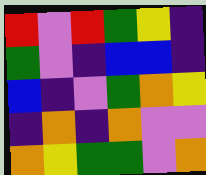[["red", "violet", "red", "green", "yellow", "indigo"], ["green", "violet", "indigo", "blue", "blue", "indigo"], ["blue", "indigo", "violet", "green", "orange", "yellow"], ["indigo", "orange", "indigo", "orange", "violet", "violet"], ["orange", "yellow", "green", "green", "violet", "orange"]]